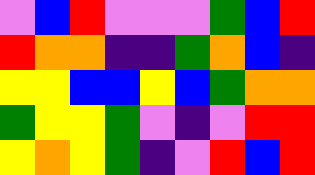[["violet", "blue", "red", "violet", "violet", "violet", "green", "blue", "red"], ["red", "orange", "orange", "indigo", "indigo", "green", "orange", "blue", "indigo"], ["yellow", "yellow", "blue", "blue", "yellow", "blue", "green", "orange", "orange"], ["green", "yellow", "yellow", "green", "violet", "indigo", "violet", "red", "red"], ["yellow", "orange", "yellow", "green", "indigo", "violet", "red", "blue", "red"]]